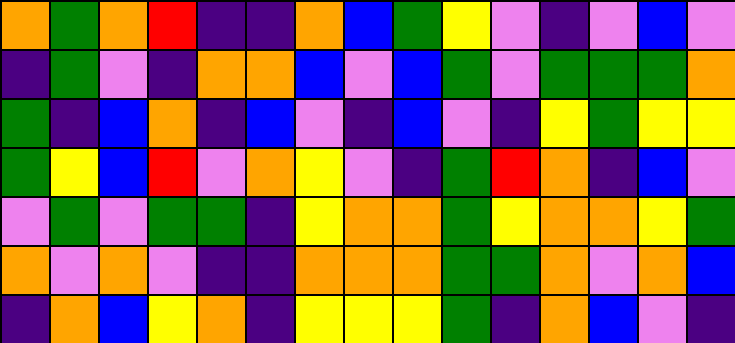[["orange", "green", "orange", "red", "indigo", "indigo", "orange", "blue", "green", "yellow", "violet", "indigo", "violet", "blue", "violet"], ["indigo", "green", "violet", "indigo", "orange", "orange", "blue", "violet", "blue", "green", "violet", "green", "green", "green", "orange"], ["green", "indigo", "blue", "orange", "indigo", "blue", "violet", "indigo", "blue", "violet", "indigo", "yellow", "green", "yellow", "yellow"], ["green", "yellow", "blue", "red", "violet", "orange", "yellow", "violet", "indigo", "green", "red", "orange", "indigo", "blue", "violet"], ["violet", "green", "violet", "green", "green", "indigo", "yellow", "orange", "orange", "green", "yellow", "orange", "orange", "yellow", "green"], ["orange", "violet", "orange", "violet", "indigo", "indigo", "orange", "orange", "orange", "green", "green", "orange", "violet", "orange", "blue"], ["indigo", "orange", "blue", "yellow", "orange", "indigo", "yellow", "yellow", "yellow", "green", "indigo", "orange", "blue", "violet", "indigo"]]